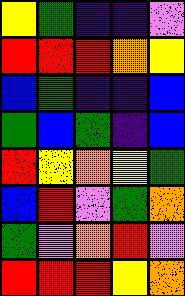[["yellow", "green", "indigo", "indigo", "violet"], ["red", "red", "red", "orange", "yellow"], ["blue", "green", "indigo", "indigo", "blue"], ["green", "blue", "green", "indigo", "blue"], ["red", "yellow", "orange", "yellow", "green"], ["blue", "red", "violet", "green", "orange"], ["green", "violet", "orange", "red", "violet"], ["red", "red", "red", "yellow", "orange"]]